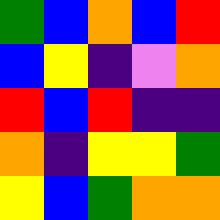[["green", "blue", "orange", "blue", "red"], ["blue", "yellow", "indigo", "violet", "orange"], ["red", "blue", "red", "indigo", "indigo"], ["orange", "indigo", "yellow", "yellow", "green"], ["yellow", "blue", "green", "orange", "orange"]]